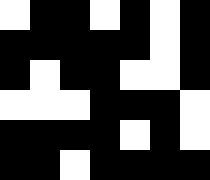[["white", "black", "black", "white", "black", "white", "black"], ["black", "black", "black", "black", "black", "white", "black"], ["black", "white", "black", "black", "white", "white", "black"], ["white", "white", "white", "black", "black", "black", "white"], ["black", "black", "black", "black", "white", "black", "white"], ["black", "black", "white", "black", "black", "black", "black"]]